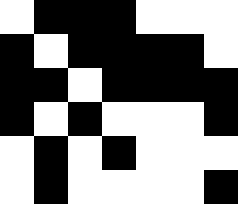[["white", "black", "black", "black", "white", "white", "white"], ["black", "white", "black", "black", "black", "black", "white"], ["black", "black", "white", "black", "black", "black", "black"], ["black", "white", "black", "white", "white", "white", "black"], ["white", "black", "white", "black", "white", "white", "white"], ["white", "black", "white", "white", "white", "white", "black"]]